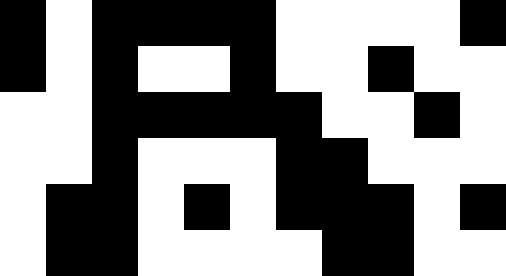[["black", "white", "black", "black", "black", "black", "white", "white", "white", "white", "black"], ["black", "white", "black", "white", "white", "black", "white", "white", "black", "white", "white"], ["white", "white", "black", "black", "black", "black", "black", "white", "white", "black", "white"], ["white", "white", "black", "white", "white", "white", "black", "black", "white", "white", "white"], ["white", "black", "black", "white", "black", "white", "black", "black", "black", "white", "black"], ["white", "black", "black", "white", "white", "white", "white", "black", "black", "white", "white"]]